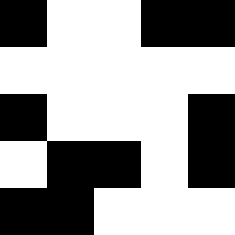[["black", "white", "white", "black", "black"], ["white", "white", "white", "white", "white"], ["black", "white", "white", "white", "black"], ["white", "black", "black", "white", "black"], ["black", "black", "white", "white", "white"]]